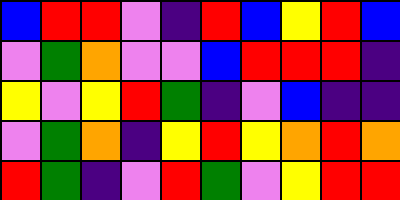[["blue", "red", "red", "violet", "indigo", "red", "blue", "yellow", "red", "blue"], ["violet", "green", "orange", "violet", "violet", "blue", "red", "red", "red", "indigo"], ["yellow", "violet", "yellow", "red", "green", "indigo", "violet", "blue", "indigo", "indigo"], ["violet", "green", "orange", "indigo", "yellow", "red", "yellow", "orange", "red", "orange"], ["red", "green", "indigo", "violet", "red", "green", "violet", "yellow", "red", "red"]]